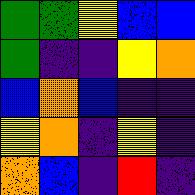[["green", "green", "yellow", "blue", "blue"], ["green", "indigo", "indigo", "yellow", "orange"], ["blue", "orange", "blue", "indigo", "indigo"], ["yellow", "orange", "indigo", "yellow", "indigo"], ["orange", "blue", "indigo", "red", "indigo"]]